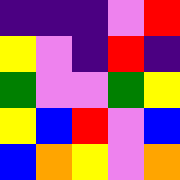[["indigo", "indigo", "indigo", "violet", "red"], ["yellow", "violet", "indigo", "red", "indigo"], ["green", "violet", "violet", "green", "yellow"], ["yellow", "blue", "red", "violet", "blue"], ["blue", "orange", "yellow", "violet", "orange"]]